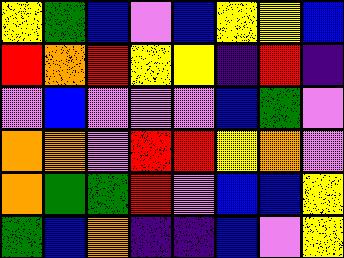[["yellow", "green", "blue", "violet", "blue", "yellow", "yellow", "blue"], ["red", "orange", "red", "yellow", "yellow", "indigo", "red", "indigo"], ["violet", "blue", "violet", "violet", "violet", "blue", "green", "violet"], ["orange", "orange", "violet", "red", "red", "yellow", "orange", "violet"], ["orange", "green", "green", "red", "violet", "blue", "blue", "yellow"], ["green", "blue", "orange", "indigo", "indigo", "blue", "violet", "yellow"]]